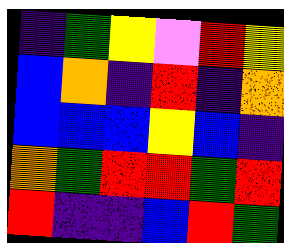[["indigo", "green", "yellow", "violet", "red", "yellow"], ["blue", "orange", "indigo", "red", "indigo", "orange"], ["blue", "blue", "blue", "yellow", "blue", "indigo"], ["orange", "green", "red", "red", "green", "red"], ["red", "indigo", "indigo", "blue", "red", "green"]]